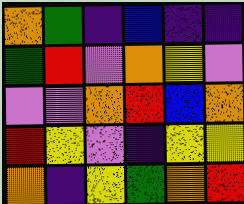[["orange", "green", "indigo", "blue", "indigo", "indigo"], ["green", "red", "violet", "orange", "yellow", "violet"], ["violet", "violet", "orange", "red", "blue", "orange"], ["red", "yellow", "violet", "indigo", "yellow", "yellow"], ["orange", "indigo", "yellow", "green", "orange", "red"]]